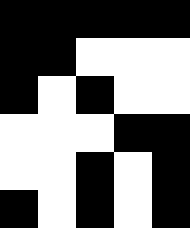[["black", "black", "black", "black", "black"], ["black", "black", "white", "white", "white"], ["black", "white", "black", "white", "white"], ["white", "white", "white", "black", "black"], ["white", "white", "black", "white", "black"], ["black", "white", "black", "white", "black"]]